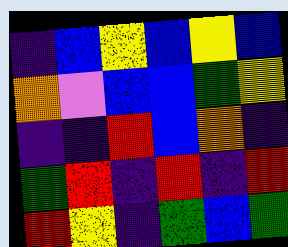[["indigo", "blue", "yellow", "blue", "yellow", "blue"], ["orange", "violet", "blue", "blue", "green", "yellow"], ["indigo", "indigo", "red", "blue", "orange", "indigo"], ["green", "red", "indigo", "red", "indigo", "red"], ["red", "yellow", "indigo", "green", "blue", "green"]]